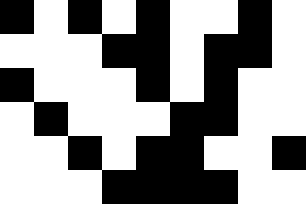[["black", "white", "black", "white", "black", "white", "white", "black", "white"], ["white", "white", "white", "black", "black", "white", "black", "black", "white"], ["black", "white", "white", "white", "black", "white", "black", "white", "white"], ["white", "black", "white", "white", "white", "black", "black", "white", "white"], ["white", "white", "black", "white", "black", "black", "white", "white", "black"], ["white", "white", "white", "black", "black", "black", "black", "white", "white"]]